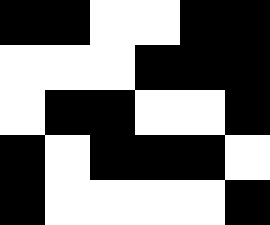[["black", "black", "white", "white", "black", "black"], ["white", "white", "white", "black", "black", "black"], ["white", "black", "black", "white", "white", "black"], ["black", "white", "black", "black", "black", "white"], ["black", "white", "white", "white", "white", "black"]]